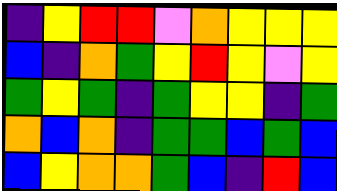[["indigo", "yellow", "red", "red", "violet", "orange", "yellow", "yellow", "yellow"], ["blue", "indigo", "orange", "green", "yellow", "red", "yellow", "violet", "yellow"], ["green", "yellow", "green", "indigo", "green", "yellow", "yellow", "indigo", "green"], ["orange", "blue", "orange", "indigo", "green", "green", "blue", "green", "blue"], ["blue", "yellow", "orange", "orange", "green", "blue", "indigo", "red", "blue"]]